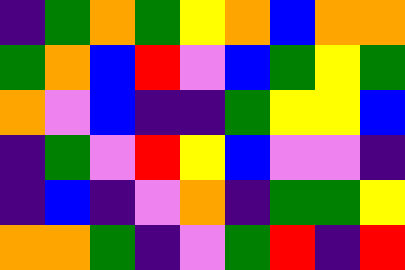[["indigo", "green", "orange", "green", "yellow", "orange", "blue", "orange", "orange"], ["green", "orange", "blue", "red", "violet", "blue", "green", "yellow", "green"], ["orange", "violet", "blue", "indigo", "indigo", "green", "yellow", "yellow", "blue"], ["indigo", "green", "violet", "red", "yellow", "blue", "violet", "violet", "indigo"], ["indigo", "blue", "indigo", "violet", "orange", "indigo", "green", "green", "yellow"], ["orange", "orange", "green", "indigo", "violet", "green", "red", "indigo", "red"]]